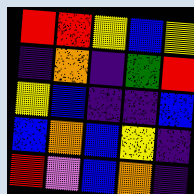[["red", "red", "yellow", "blue", "yellow"], ["indigo", "orange", "indigo", "green", "red"], ["yellow", "blue", "indigo", "indigo", "blue"], ["blue", "orange", "blue", "yellow", "indigo"], ["red", "violet", "blue", "orange", "indigo"]]